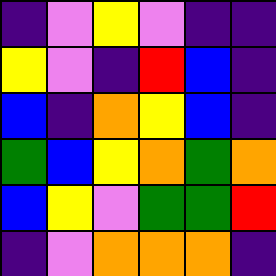[["indigo", "violet", "yellow", "violet", "indigo", "indigo"], ["yellow", "violet", "indigo", "red", "blue", "indigo"], ["blue", "indigo", "orange", "yellow", "blue", "indigo"], ["green", "blue", "yellow", "orange", "green", "orange"], ["blue", "yellow", "violet", "green", "green", "red"], ["indigo", "violet", "orange", "orange", "orange", "indigo"]]